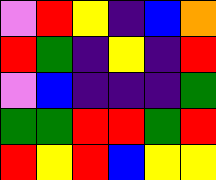[["violet", "red", "yellow", "indigo", "blue", "orange"], ["red", "green", "indigo", "yellow", "indigo", "red"], ["violet", "blue", "indigo", "indigo", "indigo", "green"], ["green", "green", "red", "red", "green", "red"], ["red", "yellow", "red", "blue", "yellow", "yellow"]]